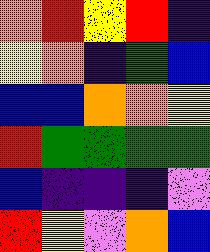[["orange", "red", "yellow", "red", "indigo"], ["yellow", "orange", "indigo", "green", "blue"], ["blue", "blue", "orange", "orange", "yellow"], ["red", "green", "green", "green", "green"], ["blue", "indigo", "indigo", "indigo", "violet"], ["red", "yellow", "violet", "orange", "blue"]]